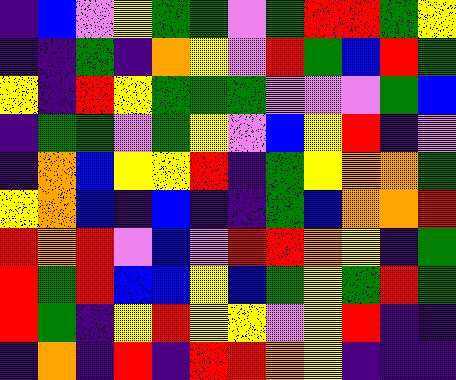[["indigo", "blue", "violet", "yellow", "green", "green", "violet", "green", "red", "red", "green", "yellow"], ["indigo", "indigo", "green", "indigo", "orange", "yellow", "violet", "red", "green", "blue", "red", "green"], ["yellow", "indigo", "red", "yellow", "green", "green", "green", "violet", "violet", "violet", "green", "blue"], ["indigo", "green", "green", "violet", "green", "yellow", "violet", "blue", "yellow", "red", "indigo", "violet"], ["indigo", "orange", "blue", "yellow", "yellow", "red", "indigo", "green", "yellow", "orange", "orange", "green"], ["yellow", "orange", "blue", "indigo", "blue", "indigo", "indigo", "green", "blue", "orange", "orange", "red"], ["red", "orange", "red", "violet", "blue", "violet", "red", "red", "orange", "yellow", "indigo", "green"], ["red", "green", "red", "blue", "blue", "yellow", "blue", "green", "yellow", "green", "red", "green"], ["red", "green", "indigo", "yellow", "red", "yellow", "yellow", "violet", "yellow", "red", "indigo", "indigo"], ["indigo", "orange", "indigo", "red", "indigo", "red", "red", "orange", "yellow", "indigo", "indigo", "indigo"]]